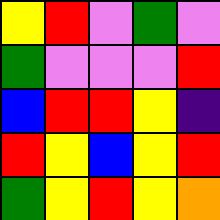[["yellow", "red", "violet", "green", "violet"], ["green", "violet", "violet", "violet", "red"], ["blue", "red", "red", "yellow", "indigo"], ["red", "yellow", "blue", "yellow", "red"], ["green", "yellow", "red", "yellow", "orange"]]